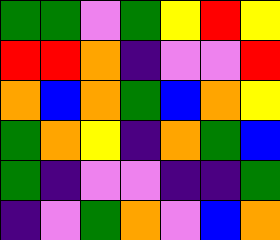[["green", "green", "violet", "green", "yellow", "red", "yellow"], ["red", "red", "orange", "indigo", "violet", "violet", "red"], ["orange", "blue", "orange", "green", "blue", "orange", "yellow"], ["green", "orange", "yellow", "indigo", "orange", "green", "blue"], ["green", "indigo", "violet", "violet", "indigo", "indigo", "green"], ["indigo", "violet", "green", "orange", "violet", "blue", "orange"]]